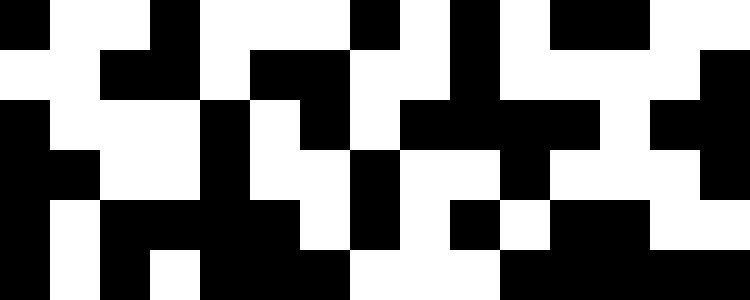[["black", "white", "white", "black", "white", "white", "white", "black", "white", "black", "white", "black", "black", "white", "white"], ["white", "white", "black", "black", "white", "black", "black", "white", "white", "black", "white", "white", "white", "white", "black"], ["black", "white", "white", "white", "black", "white", "black", "white", "black", "black", "black", "black", "white", "black", "black"], ["black", "black", "white", "white", "black", "white", "white", "black", "white", "white", "black", "white", "white", "white", "black"], ["black", "white", "black", "black", "black", "black", "white", "black", "white", "black", "white", "black", "black", "white", "white"], ["black", "white", "black", "white", "black", "black", "black", "white", "white", "white", "black", "black", "black", "black", "black"]]